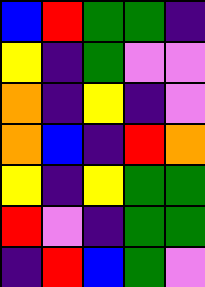[["blue", "red", "green", "green", "indigo"], ["yellow", "indigo", "green", "violet", "violet"], ["orange", "indigo", "yellow", "indigo", "violet"], ["orange", "blue", "indigo", "red", "orange"], ["yellow", "indigo", "yellow", "green", "green"], ["red", "violet", "indigo", "green", "green"], ["indigo", "red", "blue", "green", "violet"]]